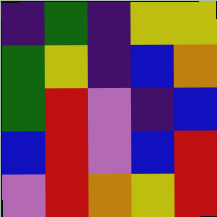[["indigo", "green", "indigo", "yellow", "yellow"], ["green", "yellow", "indigo", "blue", "orange"], ["green", "red", "violet", "indigo", "blue"], ["blue", "red", "violet", "blue", "red"], ["violet", "red", "orange", "yellow", "red"]]